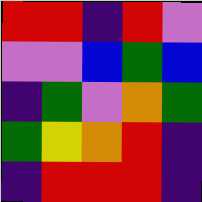[["red", "red", "indigo", "red", "violet"], ["violet", "violet", "blue", "green", "blue"], ["indigo", "green", "violet", "orange", "green"], ["green", "yellow", "orange", "red", "indigo"], ["indigo", "red", "red", "red", "indigo"]]